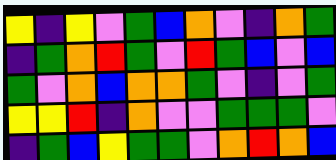[["yellow", "indigo", "yellow", "violet", "green", "blue", "orange", "violet", "indigo", "orange", "green"], ["indigo", "green", "orange", "red", "green", "violet", "red", "green", "blue", "violet", "blue"], ["green", "violet", "orange", "blue", "orange", "orange", "green", "violet", "indigo", "violet", "green"], ["yellow", "yellow", "red", "indigo", "orange", "violet", "violet", "green", "green", "green", "violet"], ["indigo", "green", "blue", "yellow", "green", "green", "violet", "orange", "red", "orange", "blue"]]